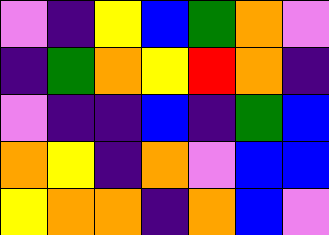[["violet", "indigo", "yellow", "blue", "green", "orange", "violet"], ["indigo", "green", "orange", "yellow", "red", "orange", "indigo"], ["violet", "indigo", "indigo", "blue", "indigo", "green", "blue"], ["orange", "yellow", "indigo", "orange", "violet", "blue", "blue"], ["yellow", "orange", "orange", "indigo", "orange", "blue", "violet"]]